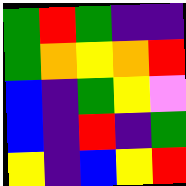[["green", "red", "green", "indigo", "indigo"], ["green", "orange", "yellow", "orange", "red"], ["blue", "indigo", "green", "yellow", "violet"], ["blue", "indigo", "red", "indigo", "green"], ["yellow", "indigo", "blue", "yellow", "red"]]